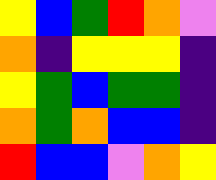[["yellow", "blue", "green", "red", "orange", "violet"], ["orange", "indigo", "yellow", "yellow", "yellow", "indigo"], ["yellow", "green", "blue", "green", "green", "indigo"], ["orange", "green", "orange", "blue", "blue", "indigo"], ["red", "blue", "blue", "violet", "orange", "yellow"]]